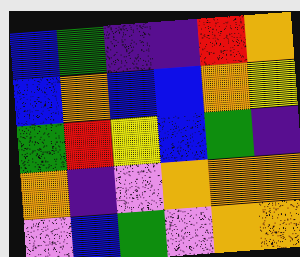[["blue", "green", "indigo", "indigo", "red", "orange"], ["blue", "orange", "blue", "blue", "orange", "yellow"], ["green", "red", "yellow", "blue", "green", "indigo"], ["orange", "indigo", "violet", "orange", "orange", "orange"], ["violet", "blue", "green", "violet", "orange", "orange"]]